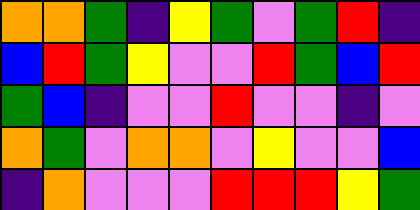[["orange", "orange", "green", "indigo", "yellow", "green", "violet", "green", "red", "indigo"], ["blue", "red", "green", "yellow", "violet", "violet", "red", "green", "blue", "red"], ["green", "blue", "indigo", "violet", "violet", "red", "violet", "violet", "indigo", "violet"], ["orange", "green", "violet", "orange", "orange", "violet", "yellow", "violet", "violet", "blue"], ["indigo", "orange", "violet", "violet", "violet", "red", "red", "red", "yellow", "green"]]